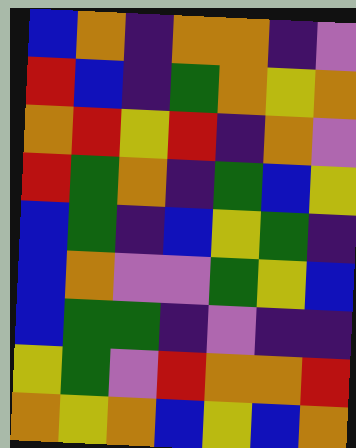[["blue", "orange", "indigo", "orange", "orange", "indigo", "violet"], ["red", "blue", "indigo", "green", "orange", "yellow", "orange"], ["orange", "red", "yellow", "red", "indigo", "orange", "violet"], ["red", "green", "orange", "indigo", "green", "blue", "yellow"], ["blue", "green", "indigo", "blue", "yellow", "green", "indigo"], ["blue", "orange", "violet", "violet", "green", "yellow", "blue"], ["blue", "green", "green", "indigo", "violet", "indigo", "indigo"], ["yellow", "green", "violet", "red", "orange", "orange", "red"], ["orange", "yellow", "orange", "blue", "yellow", "blue", "orange"]]